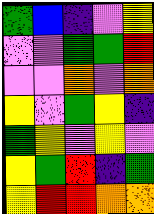[["green", "blue", "indigo", "violet", "yellow"], ["violet", "violet", "green", "green", "red"], ["violet", "violet", "orange", "violet", "orange"], ["yellow", "violet", "green", "yellow", "indigo"], ["green", "yellow", "violet", "yellow", "violet"], ["yellow", "green", "red", "indigo", "green"], ["yellow", "red", "red", "orange", "orange"]]